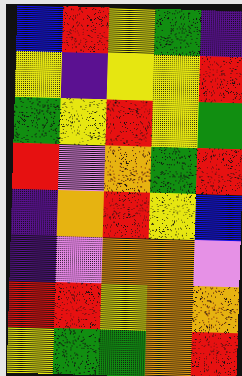[["blue", "red", "yellow", "green", "indigo"], ["yellow", "indigo", "yellow", "yellow", "red"], ["green", "yellow", "red", "yellow", "green"], ["red", "violet", "orange", "green", "red"], ["indigo", "orange", "red", "yellow", "blue"], ["indigo", "violet", "orange", "orange", "violet"], ["red", "red", "yellow", "orange", "orange"], ["yellow", "green", "green", "orange", "red"]]